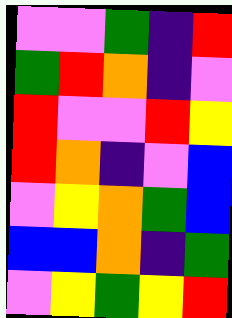[["violet", "violet", "green", "indigo", "red"], ["green", "red", "orange", "indigo", "violet"], ["red", "violet", "violet", "red", "yellow"], ["red", "orange", "indigo", "violet", "blue"], ["violet", "yellow", "orange", "green", "blue"], ["blue", "blue", "orange", "indigo", "green"], ["violet", "yellow", "green", "yellow", "red"]]